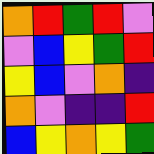[["orange", "red", "green", "red", "violet"], ["violet", "blue", "yellow", "green", "red"], ["yellow", "blue", "violet", "orange", "indigo"], ["orange", "violet", "indigo", "indigo", "red"], ["blue", "yellow", "orange", "yellow", "green"]]